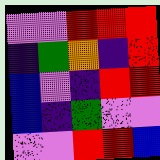[["violet", "violet", "red", "red", "red"], ["indigo", "green", "orange", "indigo", "red"], ["blue", "violet", "indigo", "red", "red"], ["blue", "indigo", "green", "violet", "violet"], ["violet", "violet", "red", "red", "blue"]]